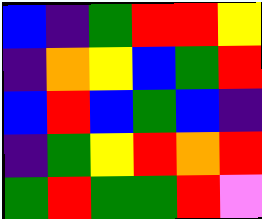[["blue", "indigo", "green", "red", "red", "yellow"], ["indigo", "orange", "yellow", "blue", "green", "red"], ["blue", "red", "blue", "green", "blue", "indigo"], ["indigo", "green", "yellow", "red", "orange", "red"], ["green", "red", "green", "green", "red", "violet"]]